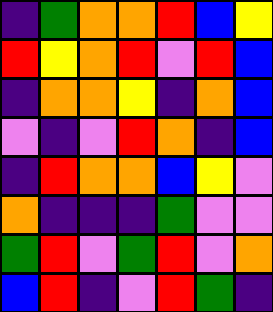[["indigo", "green", "orange", "orange", "red", "blue", "yellow"], ["red", "yellow", "orange", "red", "violet", "red", "blue"], ["indigo", "orange", "orange", "yellow", "indigo", "orange", "blue"], ["violet", "indigo", "violet", "red", "orange", "indigo", "blue"], ["indigo", "red", "orange", "orange", "blue", "yellow", "violet"], ["orange", "indigo", "indigo", "indigo", "green", "violet", "violet"], ["green", "red", "violet", "green", "red", "violet", "orange"], ["blue", "red", "indigo", "violet", "red", "green", "indigo"]]